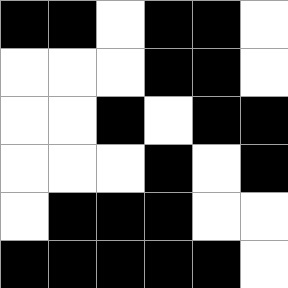[["black", "black", "white", "black", "black", "white"], ["white", "white", "white", "black", "black", "white"], ["white", "white", "black", "white", "black", "black"], ["white", "white", "white", "black", "white", "black"], ["white", "black", "black", "black", "white", "white"], ["black", "black", "black", "black", "black", "white"]]